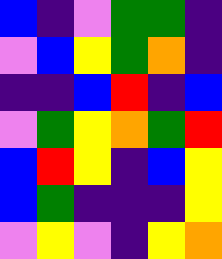[["blue", "indigo", "violet", "green", "green", "indigo"], ["violet", "blue", "yellow", "green", "orange", "indigo"], ["indigo", "indigo", "blue", "red", "indigo", "blue"], ["violet", "green", "yellow", "orange", "green", "red"], ["blue", "red", "yellow", "indigo", "blue", "yellow"], ["blue", "green", "indigo", "indigo", "indigo", "yellow"], ["violet", "yellow", "violet", "indigo", "yellow", "orange"]]